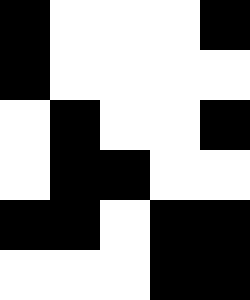[["black", "white", "white", "white", "black"], ["black", "white", "white", "white", "white"], ["white", "black", "white", "white", "black"], ["white", "black", "black", "white", "white"], ["black", "black", "white", "black", "black"], ["white", "white", "white", "black", "black"]]